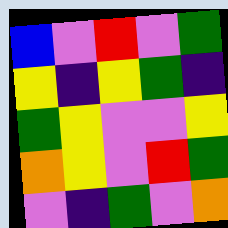[["blue", "violet", "red", "violet", "green"], ["yellow", "indigo", "yellow", "green", "indigo"], ["green", "yellow", "violet", "violet", "yellow"], ["orange", "yellow", "violet", "red", "green"], ["violet", "indigo", "green", "violet", "orange"]]